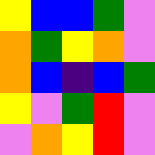[["yellow", "blue", "blue", "green", "violet"], ["orange", "green", "yellow", "orange", "violet"], ["orange", "blue", "indigo", "blue", "green"], ["yellow", "violet", "green", "red", "violet"], ["violet", "orange", "yellow", "red", "violet"]]